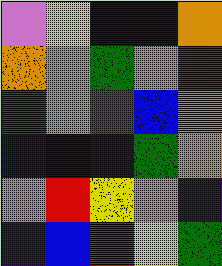[["violet", "yellow", "blue", "blue", "orange"], ["orange", "orange", "green", "violet", "red"], ["green", "orange", "red", "blue", "orange"], ["blue", "blue", "blue", "green", "orange"], ["violet", "red", "yellow", "violet", "indigo"], ["indigo", "blue", "red", "yellow", "green"]]